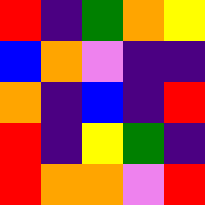[["red", "indigo", "green", "orange", "yellow"], ["blue", "orange", "violet", "indigo", "indigo"], ["orange", "indigo", "blue", "indigo", "red"], ["red", "indigo", "yellow", "green", "indigo"], ["red", "orange", "orange", "violet", "red"]]